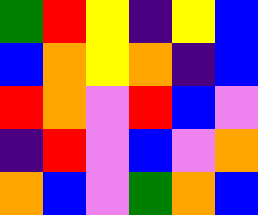[["green", "red", "yellow", "indigo", "yellow", "blue"], ["blue", "orange", "yellow", "orange", "indigo", "blue"], ["red", "orange", "violet", "red", "blue", "violet"], ["indigo", "red", "violet", "blue", "violet", "orange"], ["orange", "blue", "violet", "green", "orange", "blue"]]